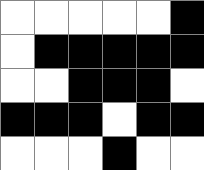[["white", "white", "white", "white", "white", "black"], ["white", "black", "black", "black", "black", "black"], ["white", "white", "black", "black", "black", "white"], ["black", "black", "black", "white", "black", "black"], ["white", "white", "white", "black", "white", "white"]]